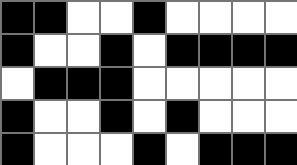[["black", "black", "white", "white", "black", "white", "white", "white", "white"], ["black", "white", "white", "black", "white", "black", "black", "black", "black"], ["white", "black", "black", "black", "white", "white", "white", "white", "white"], ["black", "white", "white", "black", "white", "black", "white", "white", "white"], ["black", "white", "white", "white", "black", "white", "black", "black", "black"]]